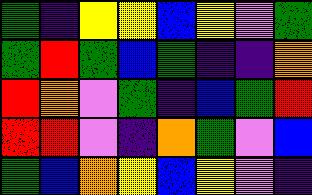[["green", "indigo", "yellow", "yellow", "blue", "yellow", "violet", "green"], ["green", "red", "green", "blue", "green", "indigo", "indigo", "orange"], ["red", "orange", "violet", "green", "indigo", "blue", "green", "red"], ["red", "red", "violet", "indigo", "orange", "green", "violet", "blue"], ["green", "blue", "orange", "yellow", "blue", "yellow", "violet", "indigo"]]